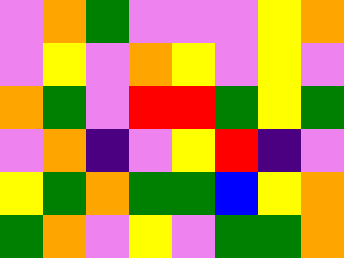[["violet", "orange", "green", "violet", "violet", "violet", "yellow", "orange"], ["violet", "yellow", "violet", "orange", "yellow", "violet", "yellow", "violet"], ["orange", "green", "violet", "red", "red", "green", "yellow", "green"], ["violet", "orange", "indigo", "violet", "yellow", "red", "indigo", "violet"], ["yellow", "green", "orange", "green", "green", "blue", "yellow", "orange"], ["green", "orange", "violet", "yellow", "violet", "green", "green", "orange"]]